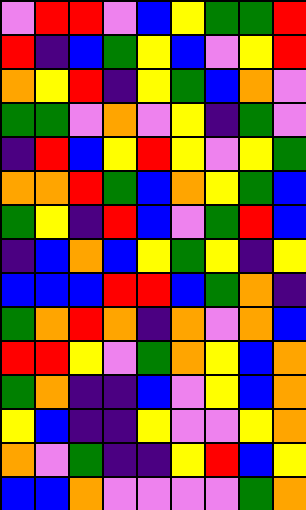[["violet", "red", "red", "violet", "blue", "yellow", "green", "green", "red"], ["red", "indigo", "blue", "green", "yellow", "blue", "violet", "yellow", "red"], ["orange", "yellow", "red", "indigo", "yellow", "green", "blue", "orange", "violet"], ["green", "green", "violet", "orange", "violet", "yellow", "indigo", "green", "violet"], ["indigo", "red", "blue", "yellow", "red", "yellow", "violet", "yellow", "green"], ["orange", "orange", "red", "green", "blue", "orange", "yellow", "green", "blue"], ["green", "yellow", "indigo", "red", "blue", "violet", "green", "red", "blue"], ["indigo", "blue", "orange", "blue", "yellow", "green", "yellow", "indigo", "yellow"], ["blue", "blue", "blue", "red", "red", "blue", "green", "orange", "indigo"], ["green", "orange", "red", "orange", "indigo", "orange", "violet", "orange", "blue"], ["red", "red", "yellow", "violet", "green", "orange", "yellow", "blue", "orange"], ["green", "orange", "indigo", "indigo", "blue", "violet", "yellow", "blue", "orange"], ["yellow", "blue", "indigo", "indigo", "yellow", "violet", "violet", "yellow", "orange"], ["orange", "violet", "green", "indigo", "indigo", "yellow", "red", "blue", "yellow"], ["blue", "blue", "orange", "violet", "violet", "violet", "violet", "green", "orange"]]